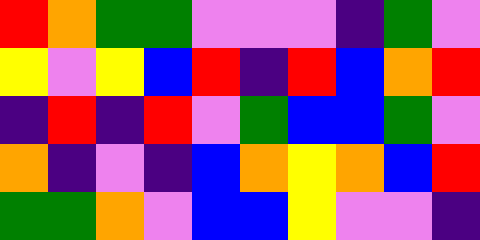[["red", "orange", "green", "green", "violet", "violet", "violet", "indigo", "green", "violet"], ["yellow", "violet", "yellow", "blue", "red", "indigo", "red", "blue", "orange", "red"], ["indigo", "red", "indigo", "red", "violet", "green", "blue", "blue", "green", "violet"], ["orange", "indigo", "violet", "indigo", "blue", "orange", "yellow", "orange", "blue", "red"], ["green", "green", "orange", "violet", "blue", "blue", "yellow", "violet", "violet", "indigo"]]